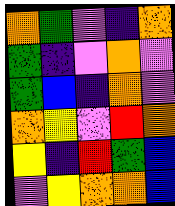[["orange", "green", "violet", "indigo", "orange"], ["green", "indigo", "violet", "orange", "violet"], ["green", "blue", "indigo", "orange", "violet"], ["orange", "yellow", "violet", "red", "orange"], ["yellow", "indigo", "red", "green", "blue"], ["violet", "yellow", "orange", "orange", "blue"]]